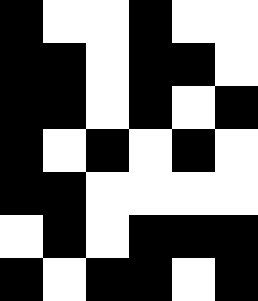[["black", "white", "white", "black", "white", "white"], ["black", "black", "white", "black", "black", "white"], ["black", "black", "white", "black", "white", "black"], ["black", "white", "black", "white", "black", "white"], ["black", "black", "white", "white", "white", "white"], ["white", "black", "white", "black", "black", "black"], ["black", "white", "black", "black", "white", "black"]]